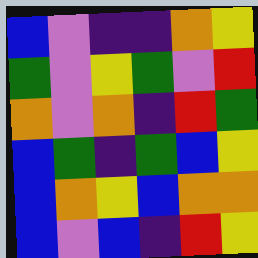[["blue", "violet", "indigo", "indigo", "orange", "yellow"], ["green", "violet", "yellow", "green", "violet", "red"], ["orange", "violet", "orange", "indigo", "red", "green"], ["blue", "green", "indigo", "green", "blue", "yellow"], ["blue", "orange", "yellow", "blue", "orange", "orange"], ["blue", "violet", "blue", "indigo", "red", "yellow"]]